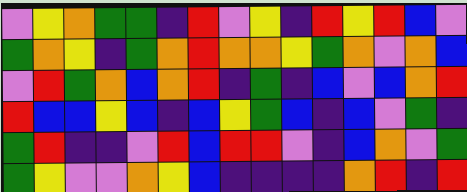[["violet", "yellow", "orange", "green", "green", "indigo", "red", "violet", "yellow", "indigo", "red", "yellow", "red", "blue", "violet"], ["green", "orange", "yellow", "indigo", "green", "orange", "red", "orange", "orange", "yellow", "green", "orange", "violet", "orange", "blue"], ["violet", "red", "green", "orange", "blue", "orange", "red", "indigo", "green", "indigo", "blue", "violet", "blue", "orange", "red"], ["red", "blue", "blue", "yellow", "blue", "indigo", "blue", "yellow", "green", "blue", "indigo", "blue", "violet", "green", "indigo"], ["green", "red", "indigo", "indigo", "violet", "red", "blue", "red", "red", "violet", "indigo", "blue", "orange", "violet", "green"], ["green", "yellow", "violet", "violet", "orange", "yellow", "blue", "indigo", "indigo", "indigo", "indigo", "orange", "red", "indigo", "red"]]